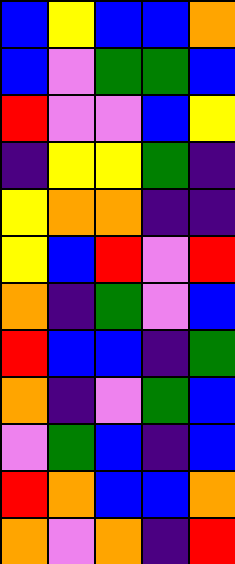[["blue", "yellow", "blue", "blue", "orange"], ["blue", "violet", "green", "green", "blue"], ["red", "violet", "violet", "blue", "yellow"], ["indigo", "yellow", "yellow", "green", "indigo"], ["yellow", "orange", "orange", "indigo", "indigo"], ["yellow", "blue", "red", "violet", "red"], ["orange", "indigo", "green", "violet", "blue"], ["red", "blue", "blue", "indigo", "green"], ["orange", "indigo", "violet", "green", "blue"], ["violet", "green", "blue", "indigo", "blue"], ["red", "orange", "blue", "blue", "orange"], ["orange", "violet", "orange", "indigo", "red"]]